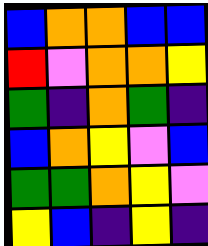[["blue", "orange", "orange", "blue", "blue"], ["red", "violet", "orange", "orange", "yellow"], ["green", "indigo", "orange", "green", "indigo"], ["blue", "orange", "yellow", "violet", "blue"], ["green", "green", "orange", "yellow", "violet"], ["yellow", "blue", "indigo", "yellow", "indigo"]]